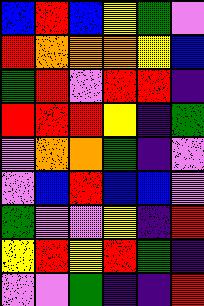[["blue", "red", "blue", "yellow", "green", "violet"], ["red", "orange", "orange", "orange", "yellow", "blue"], ["green", "red", "violet", "red", "red", "indigo"], ["red", "red", "red", "yellow", "indigo", "green"], ["violet", "orange", "orange", "green", "indigo", "violet"], ["violet", "blue", "red", "blue", "blue", "violet"], ["green", "violet", "violet", "yellow", "indigo", "red"], ["yellow", "red", "yellow", "red", "green", "indigo"], ["violet", "violet", "green", "indigo", "indigo", "red"]]